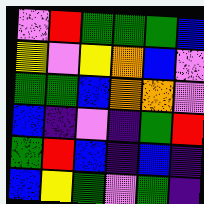[["violet", "red", "green", "green", "green", "blue"], ["yellow", "violet", "yellow", "orange", "blue", "violet"], ["green", "green", "blue", "orange", "orange", "violet"], ["blue", "indigo", "violet", "indigo", "green", "red"], ["green", "red", "blue", "indigo", "blue", "indigo"], ["blue", "yellow", "green", "violet", "green", "indigo"]]